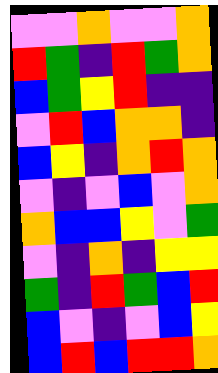[["violet", "violet", "orange", "violet", "violet", "orange"], ["red", "green", "indigo", "red", "green", "orange"], ["blue", "green", "yellow", "red", "indigo", "indigo"], ["violet", "red", "blue", "orange", "orange", "indigo"], ["blue", "yellow", "indigo", "orange", "red", "orange"], ["violet", "indigo", "violet", "blue", "violet", "orange"], ["orange", "blue", "blue", "yellow", "violet", "green"], ["violet", "indigo", "orange", "indigo", "yellow", "yellow"], ["green", "indigo", "red", "green", "blue", "red"], ["blue", "violet", "indigo", "violet", "blue", "yellow"], ["blue", "red", "blue", "red", "red", "orange"]]